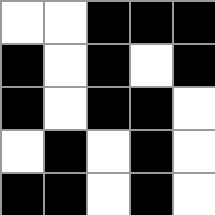[["white", "white", "black", "black", "black"], ["black", "white", "black", "white", "black"], ["black", "white", "black", "black", "white"], ["white", "black", "white", "black", "white"], ["black", "black", "white", "black", "white"]]